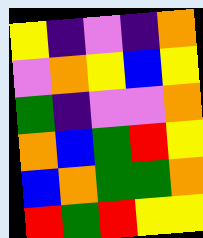[["yellow", "indigo", "violet", "indigo", "orange"], ["violet", "orange", "yellow", "blue", "yellow"], ["green", "indigo", "violet", "violet", "orange"], ["orange", "blue", "green", "red", "yellow"], ["blue", "orange", "green", "green", "orange"], ["red", "green", "red", "yellow", "yellow"]]